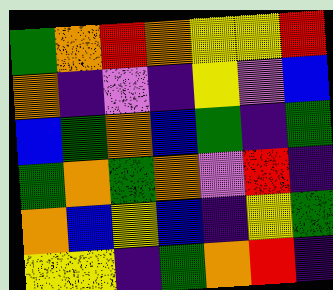[["green", "orange", "red", "orange", "yellow", "yellow", "red"], ["orange", "indigo", "violet", "indigo", "yellow", "violet", "blue"], ["blue", "green", "orange", "blue", "green", "indigo", "green"], ["green", "orange", "green", "orange", "violet", "red", "indigo"], ["orange", "blue", "yellow", "blue", "indigo", "yellow", "green"], ["yellow", "yellow", "indigo", "green", "orange", "red", "indigo"]]